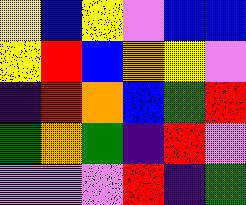[["yellow", "blue", "yellow", "violet", "blue", "blue"], ["yellow", "red", "blue", "orange", "yellow", "violet"], ["indigo", "red", "orange", "blue", "green", "red"], ["green", "orange", "green", "indigo", "red", "violet"], ["violet", "violet", "violet", "red", "indigo", "green"]]